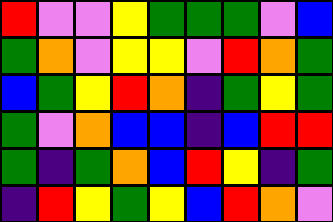[["red", "violet", "violet", "yellow", "green", "green", "green", "violet", "blue"], ["green", "orange", "violet", "yellow", "yellow", "violet", "red", "orange", "green"], ["blue", "green", "yellow", "red", "orange", "indigo", "green", "yellow", "green"], ["green", "violet", "orange", "blue", "blue", "indigo", "blue", "red", "red"], ["green", "indigo", "green", "orange", "blue", "red", "yellow", "indigo", "green"], ["indigo", "red", "yellow", "green", "yellow", "blue", "red", "orange", "violet"]]